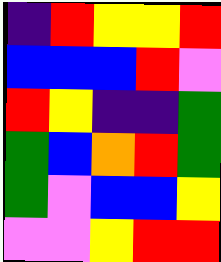[["indigo", "red", "yellow", "yellow", "red"], ["blue", "blue", "blue", "red", "violet"], ["red", "yellow", "indigo", "indigo", "green"], ["green", "blue", "orange", "red", "green"], ["green", "violet", "blue", "blue", "yellow"], ["violet", "violet", "yellow", "red", "red"]]